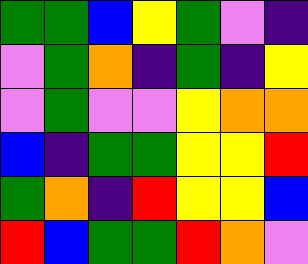[["green", "green", "blue", "yellow", "green", "violet", "indigo"], ["violet", "green", "orange", "indigo", "green", "indigo", "yellow"], ["violet", "green", "violet", "violet", "yellow", "orange", "orange"], ["blue", "indigo", "green", "green", "yellow", "yellow", "red"], ["green", "orange", "indigo", "red", "yellow", "yellow", "blue"], ["red", "blue", "green", "green", "red", "orange", "violet"]]